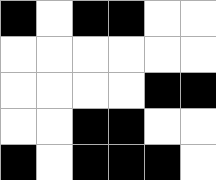[["black", "white", "black", "black", "white", "white"], ["white", "white", "white", "white", "white", "white"], ["white", "white", "white", "white", "black", "black"], ["white", "white", "black", "black", "white", "white"], ["black", "white", "black", "black", "black", "white"]]